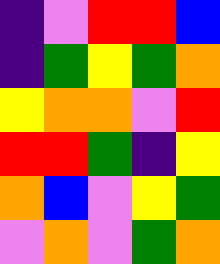[["indigo", "violet", "red", "red", "blue"], ["indigo", "green", "yellow", "green", "orange"], ["yellow", "orange", "orange", "violet", "red"], ["red", "red", "green", "indigo", "yellow"], ["orange", "blue", "violet", "yellow", "green"], ["violet", "orange", "violet", "green", "orange"]]